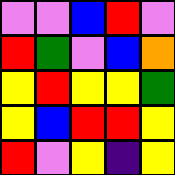[["violet", "violet", "blue", "red", "violet"], ["red", "green", "violet", "blue", "orange"], ["yellow", "red", "yellow", "yellow", "green"], ["yellow", "blue", "red", "red", "yellow"], ["red", "violet", "yellow", "indigo", "yellow"]]